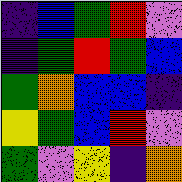[["indigo", "blue", "green", "red", "violet"], ["indigo", "green", "red", "green", "blue"], ["green", "orange", "blue", "blue", "indigo"], ["yellow", "green", "blue", "red", "violet"], ["green", "violet", "yellow", "indigo", "orange"]]